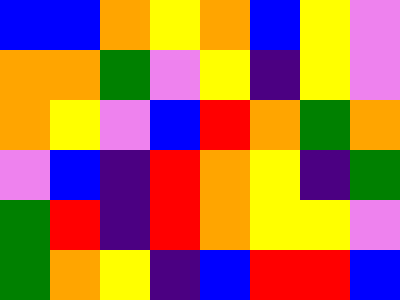[["blue", "blue", "orange", "yellow", "orange", "blue", "yellow", "violet"], ["orange", "orange", "green", "violet", "yellow", "indigo", "yellow", "violet"], ["orange", "yellow", "violet", "blue", "red", "orange", "green", "orange"], ["violet", "blue", "indigo", "red", "orange", "yellow", "indigo", "green"], ["green", "red", "indigo", "red", "orange", "yellow", "yellow", "violet"], ["green", "orange", "yellow", "indigo", "blue", "red", "red", "blue"]]